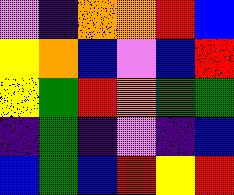[["violet", "indigo", "orange", "orange", "red", "blue"], ["yellow", "orange", "blue", "violet", "blue", "red"], ["yellow", "green", "red", "orange", "green", "green"], ["indigo", "green", "indigo", "violet", "indigo", "blue"], ["blue", "green", "blue", "red", "yellow", "red"]]